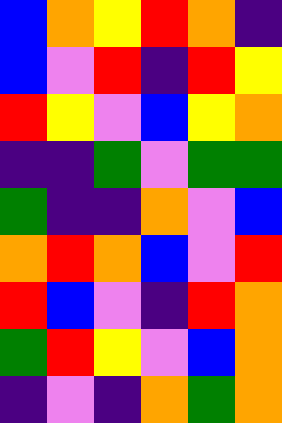[["blue", "orange", "yellow", "red", "orange", "indigo"], ["blue", "violet", "red", "indigo", "red", "yellow"], ["red", "yellow", "violet", "blue", "yellow", "orange"], ["indigo", "indigo", "green", "violet", "green", "green"], ["green", "indigo", "indigo", "orange", "violet", "blue"], ["orange", "red", "orange", "blue", "violet", "red"], ["red", "blue", "violet", "indigo", "red", "orange"], ["green", "red", "yellow", "violet", "blue", "orange"], ["indigo", "violet", "indigo", "orange", "green", "orange"]]